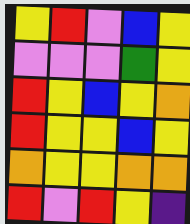[["yellow", "red", "violet", "blue", "yellow"], ["violet", "violet", "violet", "green", "yellow"], ["red", "yellow", "blue", "yellow", "orange"], ["red", "yellow", "yellow", "blue", "yellow"], ["orange", "yellow", "yellow", "orange", "orange"], ["red", "violet", "red", "yellow", "indigo"]]